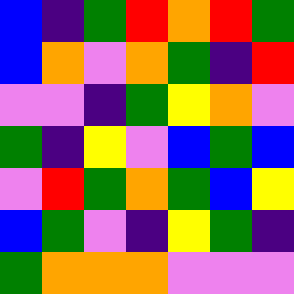[["blue", "indigo", "green", "red", "orange", "red", "green"], ["blue", "orange", "violet", "orange", "green", "indigo", "red"], ["violet", "violet", "indigo", "green", "yellow", "orange", "violet"], ["green", "indigo", "yellow", "violet", "blue", "green", "blue"], ["violet", "red", "green", "orange", "green", "blue", "yellow"], ["blue", "green", "violet", "indigo", "yellow", "green", "indigo"], ["green", "orange", "orange", "orange", "violet", "violet", "violet"]]